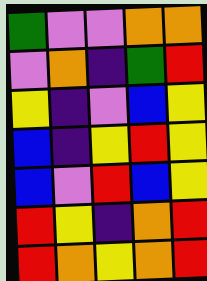[["green", "violet", "violet", "orange", "orange"], ["violet", "orange", "indigo", "green", "red"], ["yellow", "indigo", "violet", "blue", "yellow"], ["blue", "indigo", "yellow", "red", "yellow"], ["blue", "violet", "red", "blue", "yellow"], ["red", "yellow", "indigo", "orange", "red"], ["red", "orange", "yellow", "orange", "red"]]